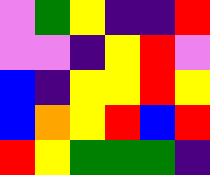[["violet", "green", "yellow", "indigo", "indigo", "red"], ["violet", "violet", "indigo", "yellow", "red", "violet"], ["blue", "indigo", "yellow", "yellow", "red", "yellow"], ["blue", "orange", "yellow", "red", "blue", "red"], ["red", "yellow", "green", "green", "green", "indigo"]]